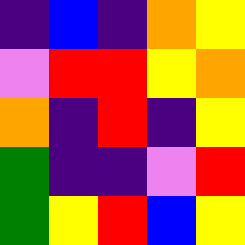[["indigo", "blue", "indigo", "orange", "yellow"], ["violet", "red", "red", "yellow", "orange"], ["orange", "indigo", "red", "indigo", "yellow"], ["green", "indigo", "indigo", "violet", "red"], ["green", "yellow", "red", "blue", "yellow"]]